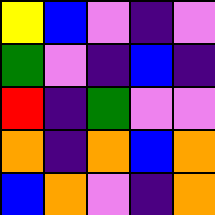[["yellow", "blue", "violet", "indigo", "violet"], ["green", "violet", "indigo", "blue", "indigo"], ["red", "indigo", "green", "violet", "violet"], ["orange", "indigo", "orange", "blue", "orange"], ["blue", "orange", "violet", "indigo", "orange"]]